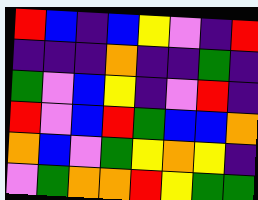[["red", "blue", "indigo", "blue", "yellow", "violet", "indigo", "red"], ["indigo", "indigo", "indigo", "orange", "indigo", "indigo", "green", "indigo"], ["green", "violet", "blue", "yellow", "indigo", "violet", "red", "indigo"], ["red", "violet", "blue", "red", "green", "blue", "blue", "orange"], ["orange", "blue", "violet", "green", "yellow", "orange", "yellow", "indigo"], ["violet", "green", "orange", "orange", "red", "yellow", "green", "green"]]